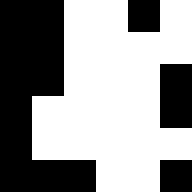[["black", "black", "white", "white", "black", "white"], ["black", "black", "white", "white", "white", "white"], ["black", "black", "white", "white", "white", "black"], ["black", "white", "white", "white", "white", "black"], ["black", "white", "white", "white", "white", "white"], ["black", "black", "black", "white", "white", "black"]]